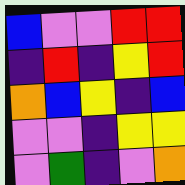[["blue", "violet", "violet", "red", "red"], ["indigo", "red", "indigo", "yellow", "red"], ["orange", "blue", "yellow", "indigo", "blue"], ["violet", "violet", "indigo", "yellow", "yellow"], ["violet", "green", "indigo", "violet", "orange"]]